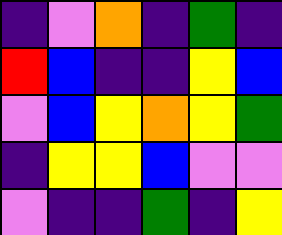[["indigo", "violet", "orange", "indigo", "green", "indigo"], ["red", "blue", "indigo", "indigo", "yellow", "blue"], ["violet", "blue", "yellow", "orange", "yellow", "green"], ["indigo", "yellow", "yellow", "blue", "violet", "violet"], ["violet", "indigo", "indigo", "green", "indigo", "yellow"]]